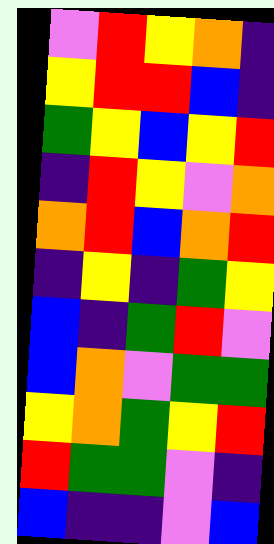[["violet", "red", "yellow", "orange", "indigo"], ["yellow", "red", "red", "blue", "indigo"], ["green", "yellow", "blue", "yellow", "red"], ["indigo", "red", "yellow", "violet", "orange"], ["orange", "red", "blue", "orange", "red"], ["indigo", "yellow", "indigo", "green", "yellow"], ["blue", "indigo", "green", "red", "violet"], ["blue", "orange", "violet", "green", "green"], ["yellow", "orange", "green", "yellow", "red"], ["red", "green", "green", "violet", "indigo"], ["blue", "indigo", "indigo", "violet", "blue"]]